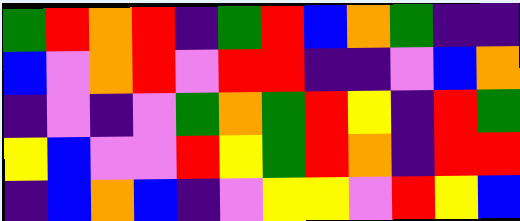[["green", "red", "orange", "red", "indigo", "green", "red", "blue", "orange", "green", "indigo", "indigo"], ["blue", "violet", "orange", "red", "violet", "red", "red", "indigo", "indigo", "violet", "blue", "orange"], ["indigo", "violet", "indigo", "violet", "green", "orange", "green", "red", "yellow", "indigo", "red", "green"], ["yellow", "blue", "violet", "violet", "red", "yellow", "green", "red", "orange", "indigo", "red", "red"], ["indigo", "blue", "orange", "blue", "indigo", "violet", "yellow", "yellow", "violet", "red", "yellow", "blue"]]